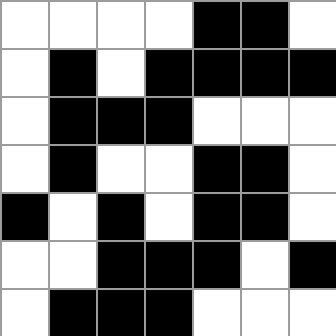[["white", "white", "white", "white", "black", "black", "white"], ["white", "black", "white", "black", "black", "black", "black"], ["white", "black", "black", "black", "white", "white", "white"], ["white", "black", "white", "white", "black", "black", "white"], ["black", "white", "black", "white", "black", "black", "white"], ["white", "white", "black", "black", "black", "white", "black"], ["white", "black", "black", "black", "white", "white", "white"]]